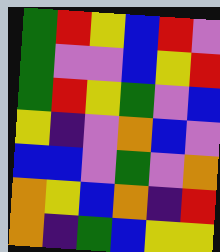[["green", "red", "yellow", "blue", "red", "violet"], ["green", "violet", "violet", "blue", "yellow", "red"], ["green", "red", "yellow", "green", "violet", "blue"], ["yellow", "indigo", "violet", "orange", "blue", "violet"], ["blue", "blue", "violet", "green", "violet", "orange"], ["orange", "yellow", "blue", "orange", "indigo", "red"], ["orange", "indigo", "green", "blue", "yellow", "yellow"]]